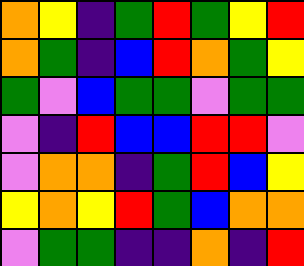[["orange", "yellow", "indigo", "green", "red", "green", "yellow", "red"], ["orange", "green", "indigo", "blue", "red", "orange", "green", "yellow"], ["green", "violet", "blue", "green", "green", "violet", "green", "green"], ["violet", "indigo", "red", "blue", "blue", "red", "red", "violet"], ["violet", "orange", "orange", "indigo", "green", "red", "blue", "yellow"], ["yellow", "orange", "yellow", "red", "green", "blue", "orange", "orange"], ["violet", "green", "green", "indigo", "indigo", "orange", "indigo", "red"]]